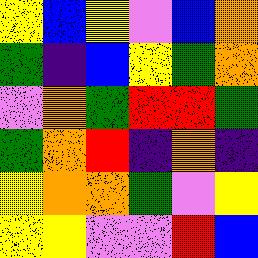[["yellow", "blue", "yellow", "violet", "blue", "orange"], ["green", "indigo", "blue", "yellow", "green", "orange"], ["violet", "orange", "green", "red", "red", "green"], ["green", "orange", "red", "indigo", "orange", "indigo"], ["yellow", "orange", "orange", "green", "violet", "yellow"], ["yellow", "yellow", "violet", "violet", "red", "blue"]]